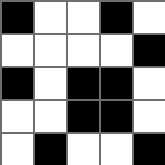[["black", "white", "white", "black", "white"], ["white", "white", "white", "white", "black"], ["black", "white", "black", "black", "white"], ["white", "white", "black", "black", "white"], ["white", "black", "white", "white", "black"]]